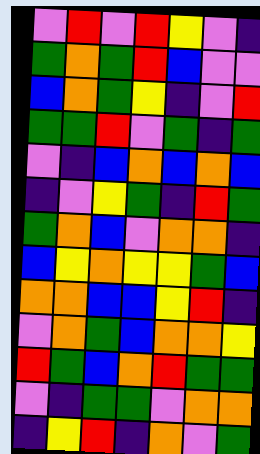[["violet", "red", "violet", "red", "yellow", "violet", "indigo"], ["green", "orange", "green", "red", "blue", "violet", "violet"], ["blue", "orange", "green", "yellow", "indigo", "violet", "red"], ["green", "green", "red", "violet", "green", "indigo", "green"], ["violet", "indigo", "blue", "orange", "blue", "orange", "blue"], ["indigo", "violet", "yellow", "green", "indigo", "red", "green"], ["green", "orange", "blue", "violet", "orange", "orange", "indigo"], ["blue", "yellow", "orange", "yellow", "yellow", "green", "blue"], ["orange", "orange", "blue", "blue", "yellow", "red", "indigo"], ["violet", "orange", "green", "blue", "orange", "orange", "yellow"], ["red", "green", "blue", "orange", "red", "green", "green"], ["violet", "indigo", "green", "green", "violet", "orange", "orange"], ["indigo", "yellow", "red", "indigo", "orange", "violet", "green"]]